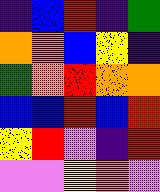[["indigo", "blue", "red", "indigo", "green"], ["orange", "orange", "blue", "yellow", "indigo"], ["green", "orange", "red", "orange", "orange"], ["blue", "blue", "red", "blue", "red"], ["yellow", "red", "violet", "indigo", "red"], ["violet", "violet", "yellow", "orange", "violet"]]